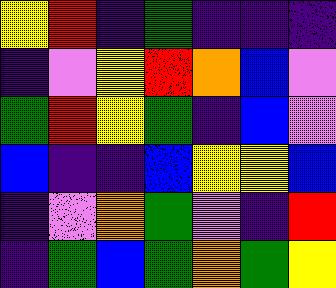[["yellow", "red", "indigo", "green", "indigo", "indigo", "indigo"], ["indigo", "violet", "yellow", "red", "orange", "blue", "violet"], ["green", "red", "yellow", "green", "indigo", "blue", "violet"], ["blue", "indigo", "indigo", "blue", "yellow", "yellow", "blue"], ["indigo", "violet", "orange", "green", "violet", "indigo", "red"], ["indigo", "green", "blue", "green", "orange", "green", "yellow"]]